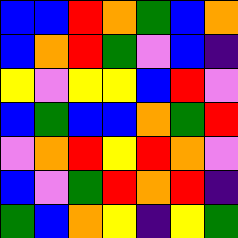[["blue", "blue", "red", "orange", "green", "blue", "orange"], ["blue", "orange", "red", "green", "violet", "blue", "indigo"], ["yellow", "violet", "yellow", "yellow", "blue", "red", "violet"], ["blue", "green", "blue", "blue", "orange", "green", "red"], ["violet", "orange", "red", "yellow", "red", "orange", "violet"], ["blue", "violet", "green", "red", "orange", "red", "indigo"], ["green", "blue", "orange", "yellow", "indigo", "yellow", "green"]]